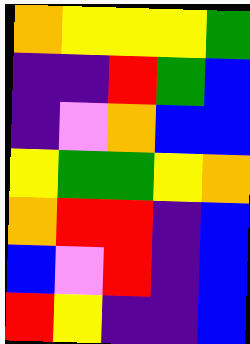[["orange", "yellow", "yellow", "yellow", "green"], ["indigo", "indigo", "red", "green", "blue"], ["indigo", "violet", "orange", "blue", "blue"], ["yellow", "green", "green", "yellow", "orange"], ["orange", "red", "red", "indigo", "blue"], ["blue", "violet", "red", "indigo", "blue"], ["red", "yellow", "indigo", "indigo", "blue"]]